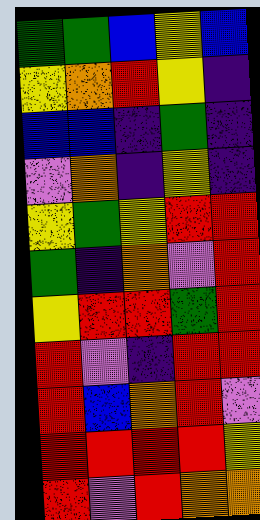[["green", "green", "blue", "yellow", "blue"], ["yellow", "orange", "red", "yellow", "indigo"], ["blue", "blue", "indigo", "green", "indigo"], ["violet", "orange", "indigo", "yellow", "indigo"], ["yellow", "green", "yellow", "red", "red"], ["green", "indigo", "orange", "violet", "red"], ["yellow", "red", "red", "green", "red"], ["red", "violet", "indigo", "red", "red"], ["red", "blue", "orange", "red", "violet"], ["red", "red", "red", "red", "yellow"], ["red", "violet", "red", "orange", "orange"]]